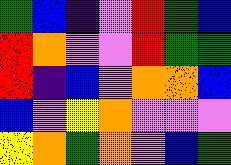[["green", "blue", "indigo", "violet", "red", "green", "blue"], ["red", "orange", "violet", "violet", "red", "green", "green"], ["red", "indigo", "blue", "violet", "orange", "orange", "blue"], ["blue", "violet", "yellow", "orange", "violet", "violet", "violet"], ["yellow", "orange", "green", "orange", "violet", "blue", "green"]]